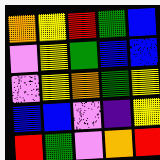[["orange", "yellow", "red", "green", "blue"], ["violet", "yellow", "green", "blue", "blue"], ["violet", "yellow", "orange", "green", "yellow"], ["blue", "blue", "violet", "indigo", "yellow"], ["red", "green", "violet", "orange", "red"]]